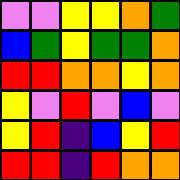[["violet", "violet", "yellow", "yellow", "orange", "green"], ["blue", "green", "yellow", "green", "green", "orange"], ["red", "red", "orange", "orange", "yellow", "orange"], ["yellow", "violet", "red", "violet", "blue", "violet"], ["yellow", "red", "indigo", "blue", "yellow", "red"], ["red", "red", "indigo", "red", "orange", "orange"]]